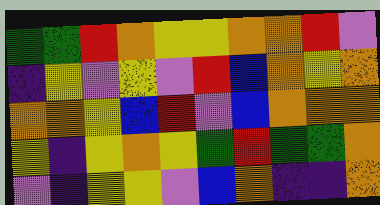[["green", "green", "red", "orange", "yellow", "yellow", "orange", "orange", "red", "violet"], ["indigo", "yellow", "violet", "yellow", "violet", "red", "blue", "orange", "yellow", "orange"], ["orange", "orange", "yellow", "blue", "red", "violet", "blue", "orange", "orange", "orange"], ["yellow", "indigo", "yellow", "orange", "yellow", "green", "red", "green", "green", "orange"], ["violet", "indigo", "yellow", "yellow", "violet", "blue", "orange", "indigo", "indigo", "orange"]]